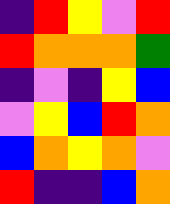[["indigo", "red", "yellow", "violet", "red"], ["red", "orange", "orange", "orange", "green"], ["indigo", "violet", "indigo", "yellow", "blue"], ["violet", "yellow", "blue", "red", "orange"], ["blue", "orange", "yellow", "orange", "violet"], ["red", "indigo", "indigo", "blue", "orange"]]